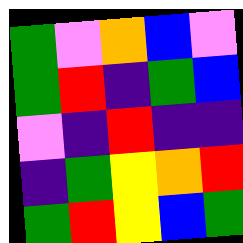[["green", "violet", "orange", "blue", "violet"], ["green", "red", "indigo", "green", "blue"], ["violet", "indigo", "red", "indigo", "indigo"], ["indigo", "green", "yellow", "orange", "red"], ["green", "red", "yellow", "blue", "green"]]